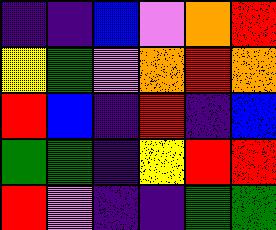[["indigo", "indigo", "blue", "violet", "orange", "red"], ["yellow", "green", "violet", "orange", "red", "orange"], ["red", "blue", "indigo", "red", "indigo", "blue"], ["green", "green", "indigo", "yellow", "red", "red"], ["red", "violet", "indigo", "indigo", "green", "green"]]